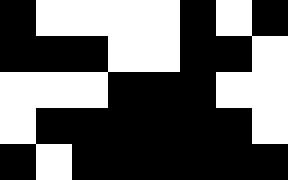[["black", "white", "white", "white", "white", "black", "white", "black"], ["black", "black", "black", "white", "white", "black", "black", "white"], ["white", "white", "white", "black", "black", "black", "white", "white"], ["white", "black", "black", "black", "black", "black", "black", "white"], ["black", "white", "black", "black", "black", "black", "black", "black"]]